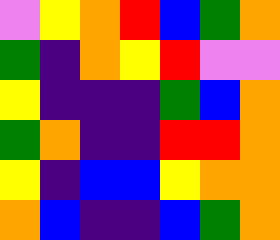[["violet", "yellow", "orange", "red", "blue", "green", "orange"], ["green", "indigo", "orange", "yellow", "red", "violet", "violet"], ["yellow", "indigo", "indigo", "indigo", "green", "blue", "orange"], ["green", "orange", "indigo", "indigo", "red", "red", "orange"], ["yellow", "indigo", "blue", "blue", "yellow", "orange", "orange"], ["orange", "blue", "indigo", "indigo", "blue", "green", "orange"]]